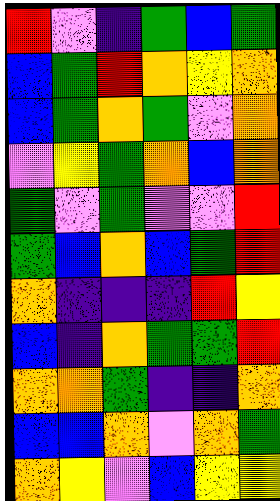[["red", "violet", "indigo", "green", "blue", "green"], ["blue", "green", "red", "orange", "yellow", "orange"], ["blue", "green", "orange", "green", "violet", "orange"], ["violet", "yellow", "green", "orange", "blue", "orange"], ["green", "violet", "green", "violet", "violet", "red"], ["green", "blue", "orange", "blue", "green", "red"], ["orange", "indigo", "indigo", "indigo", "red", "yellow"], ["blue", "indigo", "orange", "green", "green", "red"], ["orange", "orange", "green", "indigo", "indigo", "orange"], ["blue", "blue", "orange", "violet", "orange", "green"], ["orange", "yellow", "violet", "blue", "yellow", "yellow"]]